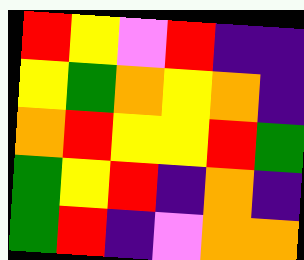[["red", "yellow", "violet", "red", "indigo", "indigo"], ["yellow", "green", "orange", "yellow", "orange", "indigo"], ["orange", "red", "yellow", "yellow", "red", "green"], ["green", "yellow", "red", "indigo", "orange", "indigo"], ["green", "red", "indigo", "violet", "orange", "orange"]]